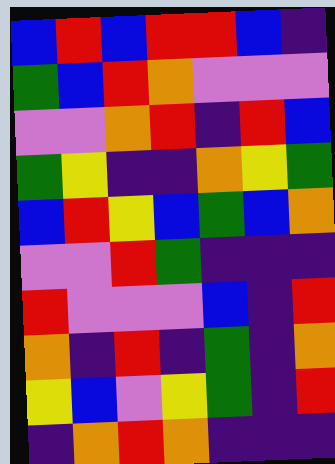[["blue", "red", "blue", "red", "red", "blue", "indigo"], ["green", "blue", "red", "orange", "violet", "violet", "violet"], ["violet", "violet", "orange", "red", "indigo", "red", "blue"], ["green", "yellow", "indigo", "indigo", "orange", "yellow", "green"], ["blue", "red", "yellow", "blue", "green", "blue", "orange"], ["violet", "violet", "red", "green", "indigo", "indigo", "indigo"], ["red", "violet", "violet", "violet", "blue", "indigo", "red"], ["orange", "indigo", "red", "indigo", "green", "indigo", "orange"], ["yellow", "blue", "violet", "yellow", "green", "indigo", "red"], ["indigo", "orange", "red", "orange", "indigo", "indigo", "indigo"]]